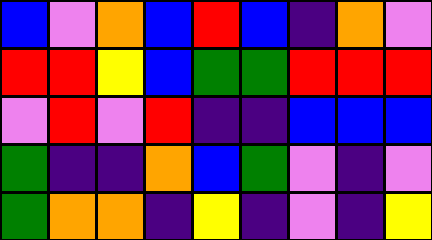[["blue", "violet", "orange", "blue", "red", "blue", "indigo", "orange", "violet"], ["red", "red", "yellow", "blue", "green", "green", "red", "red", "red"], ["violet", "red", "violet", "red", "indigo", "indigo", "blue", "blue", "blue"], ["green", "indigo", "indigo", "orange", "blue", "green", "violet", "indigo", "violet"], ["green", "orange", "orange", "indigo", "yellow", "indigo", "violet", "indigo", "yellow"]]